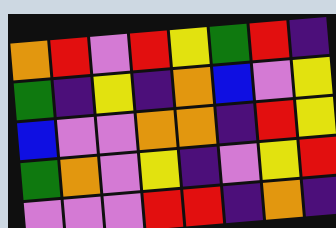[["orange", "red", "violet", "red", "yellow", "green", "red", "indigo"], ["green", "indigo", "yellow", "indigo", "orange", "blue", "violet", "yellow"], ["blue", "violet", "violet", "orange", "orange", "indigo", "red", "yellow"], ["green", "orange", "violet", "yellow", "indigo", "violet", "yellow", "red"], ["violet", "violet", "violet", "red", "red", "indigo", "orange", "indigo"]]